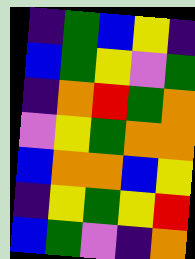[["indigo", "green", "blue", "yellow", "indigo"], ["blue", "green", "yellow", "violet", "green"], ["indigo", "orange", "red", "green", "orange"], ["violet", "yellow", "green", "orange", "orange"], ["blue", "orange", "orange", "blue", "yellow"], ["indigo", "yellow", "green", "yellow", "red"], ["blue", "green", "violet", "indigo", "orange"]]